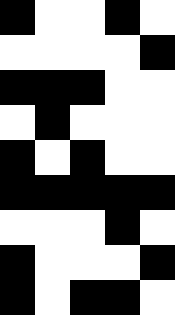[["black", "white", "white", "black", "white"], ["white", "white", "white", "white", "black"], ["black", "black", "black", "white", "white"], ["white", "black", "white", "white", "white"], ["black", "white", "black", "white", "white"], ["black", "black", "black", "black", "black"], ["white", "white", "white", "black", "white"], ["black", "white", "white", "white", "black"], ["black", "white", "black", "black", "white"]]